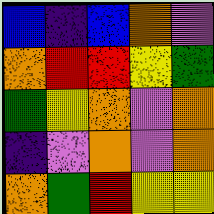[["blue", "indigo", "blue", "orange", "violet"], ["orange", "red", "red", "yellow", "green"], ["green", "yellow", "orange", "violet", "orange"], ["indigo", "violet", "orange", "violet", "orange"], ["orange", "green", "red", "yellow", "yellow"]]